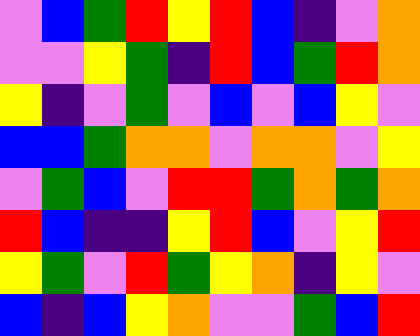[["violet", "blue", "green", "red", "yellow", "red", "blue", "indigo", "violet", "orange"], ["violet", "violet", "yellow", "green", "indigo", "red", "blue", "green", "red", "orange"], ["yellow", "indigo", "violet", "green", "violet", "blue", "violet", "blue", "yellow", "violet"], ["blue", "blue", "green", "orange", "orange", "violet", "orange", "orange", "violet", "yellow"], ["violet", "green", "blue", "violet", "red", "red", "green", "orange", "green", "orange"], ["red", "blue", "indigo", "indigo", "yellow", "red", "blue", "violet", "yellow", "red"], ["yellow", "green", "violet", "red", "green", "yellow", "orange", "indigo", "yellow", "violet"], ["blue", "indigo", "blue", "yellow", "orange", "violet", "violet", "green", "blue", "red"]]